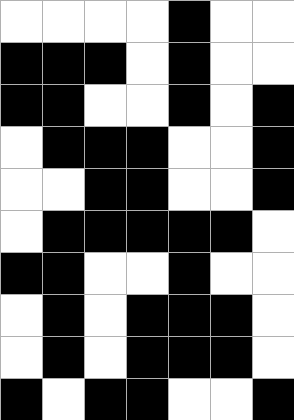[["white", "white", "white", "white", "black", "white", "white"], ["black", "black", "black", "white", "black", "white", "white"], ["black", "black", "white", "white", "black", "white", "black"], ["white", "black", "black", "black", "white", "white", "black"], ["white", "white", "black", "black", "white", "white", "black"], ["white", "black", "black", "black", "black", "black", "white"], ["black", "black", "white", "white", "black", "white", "white"], ["white", "black", "white", "black", "black", "black", "white"], ["white", "black", "white", "black", "black", "black", "white"], ["black", "white", "black", "black", "white", "white", "black"]]